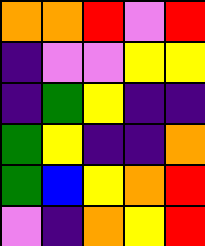[["orange", "orange", "red", "violet", "red"], ["indigo", "violet", "violet", "yellow", "yellow"], ["indigo", "green", "yellow", "indigo", "indigo"], ["green", "yellow", "indigo", "indigo", "orange"], ["green", "blue", "yellow", "orange", "red"], ["violet", "indigo", "orange", "yellow", "red"]]